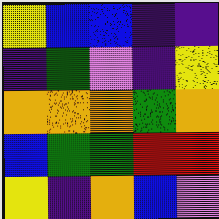[["yellow", "blue", "blue", "indigo", "indigo"], ["indigo", "green", "violet", "indigo", "yellow"], ["orange", "orange", "orange", "green", "orange"], ["blue", "green", "green", "red", "red"], ["yellow", "indigo", "orange", "blue", "violet"]]